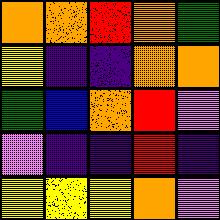[["orange", "orange", "red", "orange", "green"], ["yellow", "indigo", "indigo", "orange", "orange"], ["green", "blue", "orange", "red", "violet"], ["violet", "indigo", "indigo", "red", "indigo"], ["yellow", "yellow", "yellow", "orange", "violet"]]